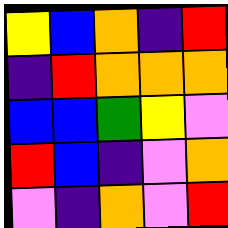[["yellow", "blue", "orange", "indigo", "red"], ["indigo", "red", "orange", "orange", "orange"], ["blue", "blue", "green", "yellow", "violet"], ["red", "blue", "indigo", "violet", "orange"], ["violet", "indigo", "orange", "violet", "red"]]